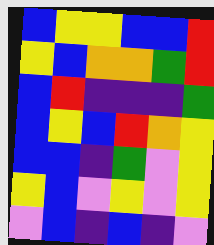[["blue", "yellow", "yellow", "blue", "blue", "red"], ["yellow", "blue", "orange", "orange", "green", "red"], ["blue", "red", "indigo", "indigo", "indigo", "green"], ["blue", "yellow", "blue", "red", "orange", "yellow"], ["blue", "blue", "indigo", "green", "violet", "yellow"], ["yellow", "blue", "violet", "yellow", "violet", "yellow"], ["violet", "blue", "indigo", "blue", "indigo", "violet"]]